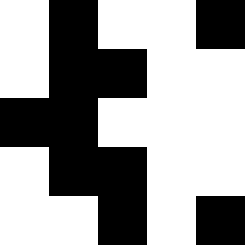[["white", "black", "white", "white", "black"], ["white", "black", "black", "white", "white"], ["black", "black", "white", "white", "white"], ["white", "black", "black", "white", "white"], ["white", "white", "black", "white", "black"]]